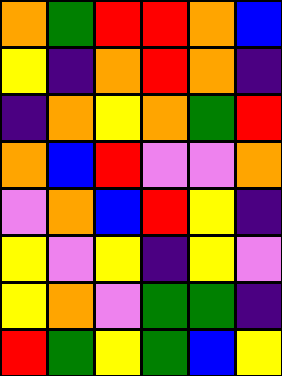[["orange", "green", "red", "red", "orange", "blue"], ["yellow", "indigo", "orange", "red", "orange", "indigo"], ["indigo", "orange", "yellow", "orange", "green", "red"], ["orange", "blue", "red", "violet", "violet", "orange"], ["violet", "orange", "blue", "red", "yellow", "indigo"], ["yellow", "violet", "yellow", "indigo", "yellow", "violet"], ["yellow", "orange", "violet", "green", "green", "indigo"], ["red", "green", "yellow", "green", "blue", "yellow"]]